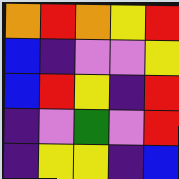[["orange", "red", "orange", "yellow", "red"], ["blue", "indigo", "violet", "violet", "yellow"], ["blue", "red", "yellow", "indigo", "red"], ["indigo", "violet", "green", "violet", "red"], ["indigo", "yellow", "yellow", "indigo", "blue"]]